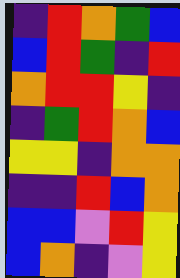[["indigo", "red", "orange", "green", "blue"], ["blue", "red", "green", "indigo", "red"], ["orange", "red", "red", "yellow", "indigo"], ["indigo", "green", "red", "orange", "blue"], ["yellow", "yellow", "indigo", "orange", "orange"], ["indigo", "indigo", "red", "blue", "orange"], ["blue", "blue", "violet", "red", "yellow"], ["blue", "orange", "indigo", "violet", "yellow"]]